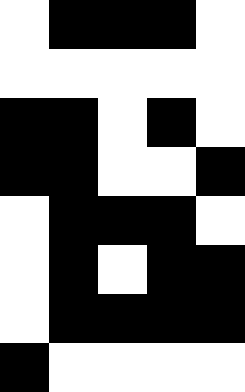[["white", "black", "black", "black", "white"], ["white", "white", "white", "white", "white"], ["black", "black", "white", "black", "white"], ["black", "black", "white", "white", "black"], ["white", "black", "black", "black", "white"], ["white", "black", "white", "black", "black"], ["white", "black", "black", "black", "black"], ["black", "white", "white", "white", "white"]]